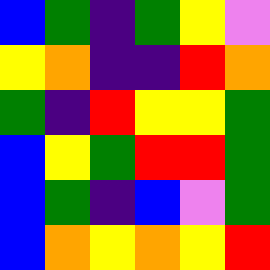[["blue", "green", "indigo", "green", "yellow", "violet"], ["yellow", "orange", "indigo", "indigo", "red", "orange"], ["green", "indigo", "red", "yellow", "yellow", "green"], ["blue", "yellow", "green", "red", "red", "green"], ["blue", "green", "indigo", "blue", "violet", "green"], ["blue", "orange", "yellow", "orange", "yellow", "red"]]